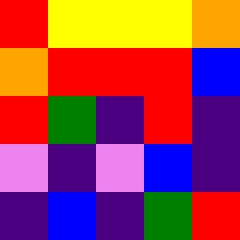[["red", "yellow", "yellow", "yellow", "orange"], ["orange", "red", "red", "red", "blue"], ["red", "green", "indigo", "red", "indigo"], ["violet", "indigo", "violet", "blue", "indigo"], ["indigo", "blue", "indigo", "green", "red"]]